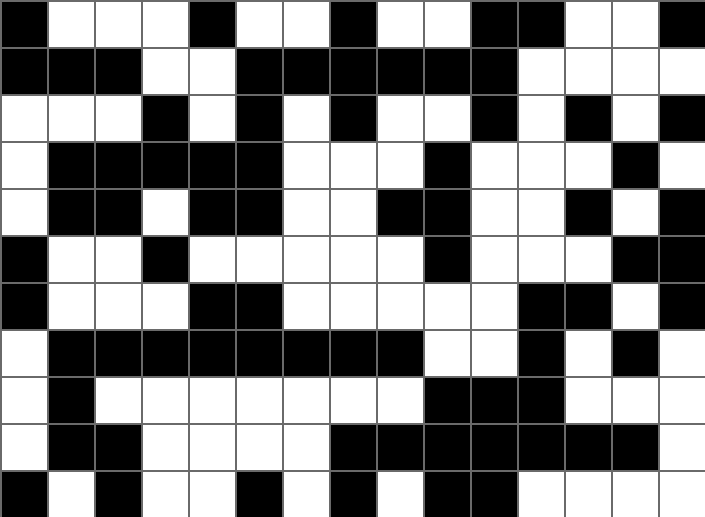[["black", "white", "white", "white", "black", "white", "white", "black", "white", "white", "black", "black", "white", "white", "black"], ["black", "black", "black", "white", "white", "black", "black", "black", "black", "black", "black", "white", "white", "white", "white"], ["white", "white", "white", "black", "white", "black", "white", "black", "white", "white", "black", "white", "black", "white", "black"], ["white", "black", "black", "black", "black", "black", "white", "white", "white", "black", "white", "white", "white", "black", "white"], ["white", "black", "black", "white", "black", "black", "white", "white", "black", "black", "white", "white", "black", "white", "black"], ["black", "white", "white", "black", "white", "white", "white", "white", "white", "black", "white", "white", "white", "black", "black"], ["black", "white", "white", "white", "black", "black", "white", "white", "white", "white", "white", "black", "black", "white", "black"], ["white", "black", "black", "black", "black", "black", "black", "black", "black", "white", "white", "black", "white", "black", "white"], ["white", "black", "white", "white", "white", "white", "white", "white", "white", "black", "black", "black", "white", "white", "white"], ["white", "black", "black", "white", "white", "white", "white", "black", "black", "black", "black", "black", "black", "black", "white"], ["black", "white", "black", "white", "white", "black", "white", "black", "white", "black", "black", "white", "white", "white", "white"]]